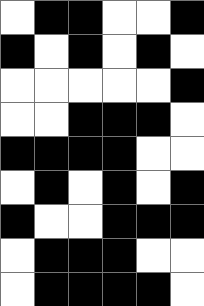[["white", "black", "black", "white", "white", "black"], ["black", "white", "black", "white", "black", "white"], ["white", "white", "white", "white", "white", "black"], ["white", "white", "black", "black", "black", "white"], ["black", "black", "black", "black", "white", "white"], ["white", "black", "white", "black", "white", "black"], ["black", "white", "white", "black", "black", "black"], ["white", "black", "black", "black", "white", "white"], ["white", "black", "black", "black", "black", "white"]]